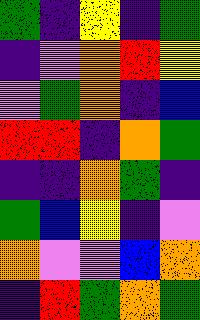[["green", "indigo", "yellow", "indigo", "green"], ["indigo", "violet", "orange", "red", "yellow"], ["violet", "green", "orange", "indigo", "blue"], ["red", "red", "indigo", "orange", "green"], ["indigo", "indigo", "orange", "green", "indigo"], ["green", "blue", "yellow", "indigo", "violet"], ["orange", "violet", "violet", "blue", "orange"], ["indigo", "red", "green", "orange", "green"]]